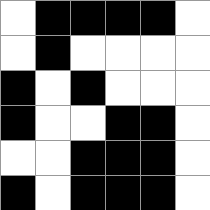[["white", "black", "black", "black", "black", "white"], ["white", "black", "white", "white", "white", "white"], ["black", "white", "black", "white", "white", "white"], ["black", "white", "white", "black", "black", "white"], ["white", "white", "black", "black", "black", "white"], ["black", "white", "black", "black", "black", "white"]]